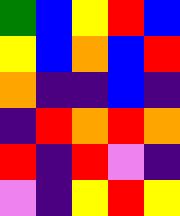[["green", "blue", "yellow", "red", "blue"], ["yellow", "blue", "orange", "blue", "red"], ["orange", "indigo", "indigo", "blue", "indigo"], ["indigo", "red", "orange", "red", "orange"], ["red", "indigo", "red", "violet", "indigo"], ["violet", "indigo", "yellow", "red", "yellow"]]